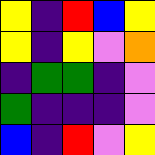[["yellow", "indigo", "red", "blue", "yellow"], ["yellow", "indigo", "yellow", "violet", "orange"], ["indigo", "green", "green", "indigo", "violet"], ["green", "indigo", "indigo", "indigo", "violet"], ["blue", "indigo", "red", "violet", "yellow"]]